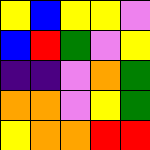[["yellow", "blue", "yellow", "yellow", "violet"], ["blue", "red", "green", "violet", "yellow"], ["indigo", "indigo", "violet", "orange", "green"], ["orange", "orange", "violet", "yellow", "green"], ["yellow", "orange", "orange", "red", "red"]]